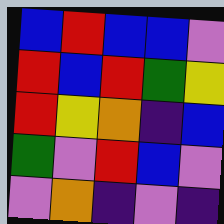[["blue", "red", "blue", "blue", "violet"], ["red", "blue", "red", "green", "yellow"], ["red", "yellow", "orange", "indigo", "blue"], ["green", "violet", "red", "blue", "violet"], ["violet", "orange", "indigo", "violet", "indigo"]]